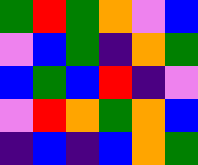[["green", "red", "green", "orange", "violet", "blue"], ["violet", "blue", "green", "indigo", "orange", "green"], ["blue", "green", "blue", "red", "indigo", "violet"], ["violet", "red", "orange", "green", "orange", "blue"], ["indigo", "blue", "indigo", "blue", "orange", "green"]]